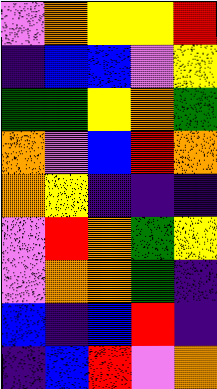[["violet", "orange", "yellow", "yellow", "red"], ["indigo", "blue", "blue", "violet", "yellow"], ["green", "green", "yellow", "orange", "green"], ["orange", "violet", "blue", "red", "orange"], ["orange", "yellow", "indigo", "indigo", "indigo"], ["violet", "red", "orange", "green", "yellow"], ["violet", "orange", "orange", "green", "indigo"], ["blue", "indigo", "blue", "red", "indigo"], ["indigo", "blue", "red", "violet", "orange"]]